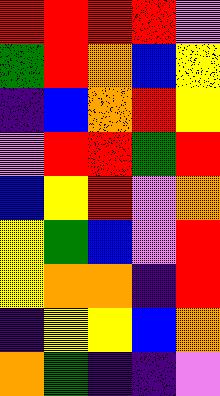[["red", "red", "red", "red", "violet"], ["green", "red", "orange", "blue", "yellow"], ["indigo", "blue", "orange", "red", "yellow"], ["violet", "red", "red", "green", "red"], ["blue", "yellow", "red", "violet", "orange"], ["yellow", "green", "blue", "violet", "red"], ["yellow", "orange", "orange", "indigo", "red"], ["indigo", "yellow", "yellow", "blue", "orange"], ["orange", "green", "indigo", "indigo", "violet"]]